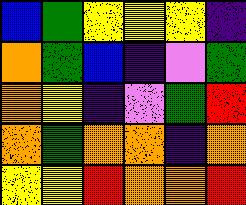[["blue", "green", "yellow", "yellow", "yellow", "indigo"], ["orange", "green", "blue", "indigo", "violet", "green"], ["orange", "yellow", "indigo", "violet", "green", "red"], ["orange", "green", "orange", "orange", "indigo", "orange"], ["yellow", "yellow", "red", "orange", "orange", "red"]]